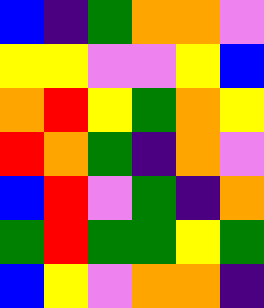[["blue", "indigo", "green", "orange", "orange", "violet"], ["yellow", "yellow", "violet", "violet", "yellow", "blue"], ["orange", "red", "yellow", "green", "orange", "yellow"], ["red", "orange", "green", "indigo", "orange", "violet"], ["blue", "red", "violet", "green", "indigo", "orange"], ["green", "red", "green", "green", "yellow", "green"], ["blue", "yellow", "violet", "orange", "orange", "indigo"]]